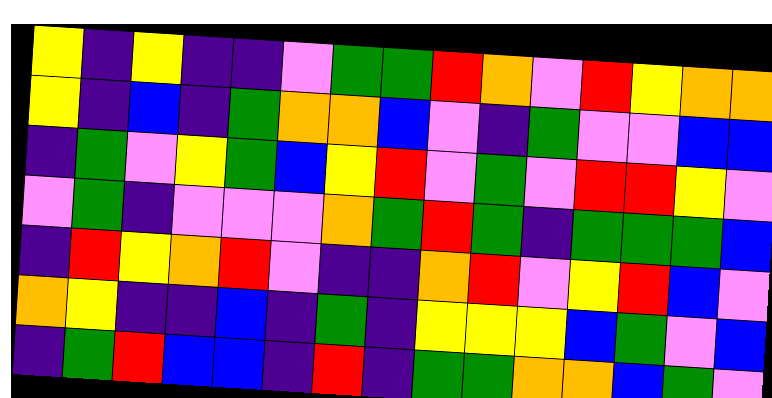[["yellow", "indigo", "yellow", "indigo", "indigo", "violet", "green", "green", "red", "orange", "violet", "red", "yellow", "orange", "orange"], ["yellow", "indigo", "blue", "indigo", "green", "orange", "orange", "blue", "violet", "indigo", "green", "violet", "violet", "blue", "blue"], ["indigo", "green", "violet", "yellow", "green", "blue", "yellow", "red", "violet", "green", "violet", "red", "red", "yellow", "violet"], ["violet", "green", "indigo", "violet", "violet", "violet", "orange", "green", "red", "green", "indigo", "green", "green", "green", "blue"], ["indigo", "red", "yellow", "orange", "red", "violet", "indigo", "indigo", "orange", "red", "violet", "yellow", "red", "blue", "violet"], ["orange", "yellow", "indigo", "indigo", "blue", "indigo", "green", "indigo", "yellow", "yellow", "yellow", "blue", "green", "violet", "blue"], ["indigo", "green", "red", "blue", "blue", "indigo", "red", "indigo", "green", "green", "orange", "orange", "blue", "green", "violet"]]